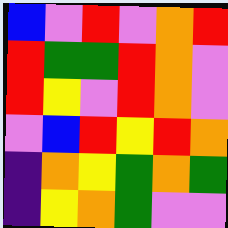[["blue", "violet", "red", "violet", "orange", "red"], ["red", "green", "green", "red", "orange", "violet"], ["red", "yellow", "violet", "red", "orange", "violet"], ["violet", "blue", "red", "yellow", "red", "orange"], ["indigo", "orange", "yellow", "green", "orange", "green"], ["indigo", "yellow", "orange", "green", "violet", "violet"]]